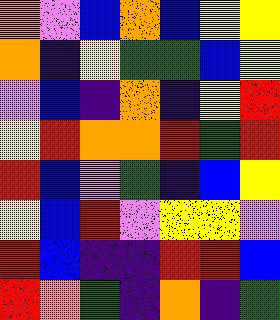[["orange", "violet", "blue", "orange", "blue", "yellow", "yellow"], ["orange", "indigo", "yellow", "green", "green", "blue", "yellow"], ["violet", "blue", "indigo", "orange", "indigo", "yellow", "red"], ["yellow", "red", "orange", "orange", "red", "green", "red"], ["red", "blue", "violet", "green", "indigo", "blue", "yellow"], ["yellow", "blue", "red", "violet", "yellow", "yellow", "violet"], ["red", "blue", "indigo", "indigo", "red", "red", "blue"], ["red", "orange", "green", "indigo", "orange", "indigo", "green"]]